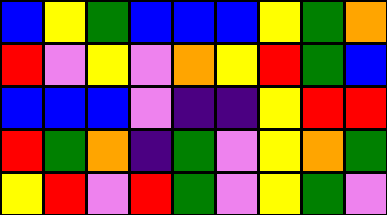[["blue", "yellow", "green", "blue", "blue", "blue", "yellow", "green", "orange"], ["red", "violet", "yellow", "violet", "orange", "yellow", "red", "green", "blue"], ["blue", "blue", "blue", "violet", "indigo", "indigo", "yellow", "red", "red"], ["red", "green", "orange", "indigo", "green", "violet", "yellow", "orange", "green"], ["yellow", "red", "violet", "red", "green", "violet", "yellow", "green", "violet"]]